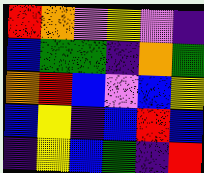[["red", "orange", "violet", "yellow", "violet", "indigo"], ["blue", "green", "green", "indigo", "orange", "green"], ["orange", "red", "blue", "violet", "blue", "yellow"], ["blue", "yellow", "indigo", "blue", "red", "blue"], ["indigo", "yellow", "blue", "green", "indigo", "red"]]